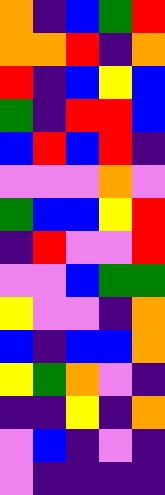[["orange", "indigo", "blue", "green", "red"], ["orange", "orange", "red", "indigo", "orange"], ["red", "indigo", "blue", "yellow", "blue"], ["green", "indigo", "red", "red", "blue"], ["blue", "red", "blue", "red", "indigo"], ["violet", "violet", "violet", "orange", "violet"], ["green", "blue", "blue", "yellow", "red"], ["indigo", "red", "violet", "violet", "red"], ["violet", "violet", "blue", "green", "green"], ["yellow", "violet", "violet", "indigo", "orange"], ["blue", "indigo", "blue", "blue", "orange"], ["yellow", "green", "orange", "violet", "indigo"], ["indigo", "indigo", "yellow", "indigo", "orange"], ["violet", "blue", "indigo", "violet", "indigo"], ["violet", "indigo", "indigo", "indigo", "indigo"]]